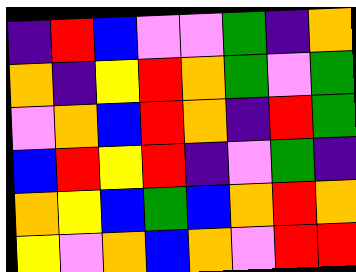[["indigo", "red", "blue", "violet", "violet", "green", "indigo", "orange"], ["orange", "indigo", "yellow", "red", "orange", "green", "violet", "green"], ["violet", "orange", "blue", "red", "orange", "indigo", "red", "green"], ["blue", "red", "yellow", "red", "indigo", "violet", "green", "indigo"], ["orange", "yellow", "blue", "green", "blue", "orange", "red", "orange"], ["yellow", "violet", "orange", "blue", "orange", "violet", "red", "red"]]